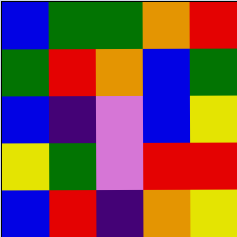[["blue", "green", "green", "orange", "red"], ["green", "red", "orange", "blue", "green"], ["blue", "indigo", "violet", "blue", "yellow"], ["yellow", "green", "violet", "red", "red"], ["blue", "red", "indigo", "orange", "yellow"]]